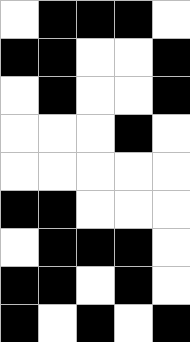[["white", "black", "black", "black", "white"], ["black", "black", "white", "white", "black"], ["white", "black", "white", "white", "black"], ["white", "white", "white", "black", "white"], ["white", "white", "white", "white", "white"], ["black", "black", "white", "white", "white"], ["white", "black", "black", "black", "white"], ["black", "black", "white", "black", "white"], ["black", "white", "black", "white", "black"]]